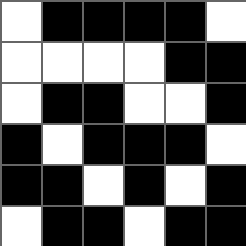[["white", "black", "black", "black", "black", "white"], ["white", "white", "white", "white", "black", "black"], ["white", "black", "black", "white", "white", "black"], ["black", "white", "black", "black", "black", "white"], ["black", "black", "white", "black", "white", "black"], ["white", "black", "black", "white", "black", "black"]]